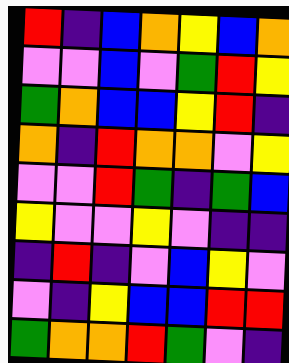[["red", "indigo", "blue", "orange", "yellow", "blue", "orange"], ["violet", "violet", "blue", "violet", "green", "red", "yellow"], ["green", "orange", "blue", "blue", "yellow", "red", "indigo"], ["orange", "indigo", "red", "orange", "orange", "violet", "yellow"], ["violet", "violet", "red", "green", "indigo", "green", "blue"], ["yellow", "violet", "violet", "yellow", "violet", "indigo", "indigo"], ["indigo", "red", "indigo", "violet", "blue", "yellow", "violet"], ["violet", "indigo", "yellow", "blue", "blue", "red", "red"], ["green", "orange", "orange", "red", "green", "violet", "indigo"]]